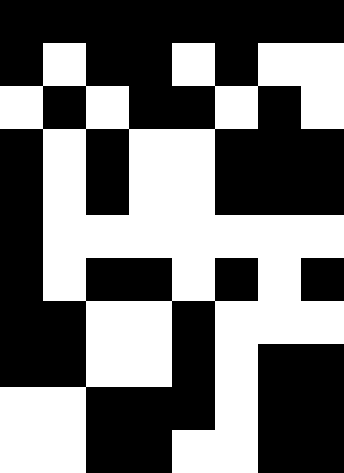[["black", "black", "black", "black", "black", "black", "black", "black"], ["black", "white", "black", "black", "white", "black", "white", "white"], ["white", "black", "white", "black", "black", "white", "black", "white"], ["black", "white", "black", "white", "white", "black", "black", "black"], ["black", "white", "black", "white", "white", "black", "black", "black"], ["black", "white", "white", "white", "white", "white", "white", "white"], ["black", "white", "black", "black", "white", "black", "white", "black"], ["black", "black", "white", "white", "black", "white", "white", "white"], ["black", "black", "white", "white", "black", "white", "black", "black"], ["white", "white", "black", "black", "black", "white", "black", "black"], ["white", "white", "black", "black", "white", "white", "black", "black"]]